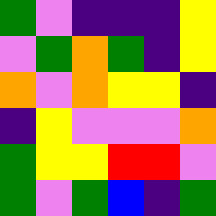[["green", "violet", "indigo", "indigo", "indigo", "yellow"], ["violet", "green", "orange", "green", "indigo", "yellow"], ["orange", "violet", "orange", "yellow", "yellow", "indigo"], ["indigo", "yellow", "violet", "violet", "violet", "orange"], ["green", "yellow", "yellow", "red", "red", "violet"], ["green", "violet", "green", "blue", "indigo", "green"]]